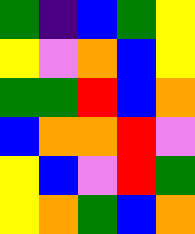[["green", "indigo", "blue", "green", "yellow"], ["yellow", "violet", "orange", "blue", "yellow"], ["green", "green", "red", "blue", "orange"], ["blue", "orange", "orange", "red", "violet"], ["yellow", "blue", "violet", "red", "green"], ["yellow", "orange", "green", "blue", "orange"]]